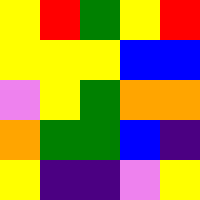[["yellow", "red", "green", "yellow", "red"], ["yellow", "yellow", "yellow", "blue", "blue"], ["violet", "yellow", "green", "orange", "orange"], ["orange", "green", "green", "blue", "indigo"], ["yellow", "indigo", "indigo", "violet", "yellow"]]